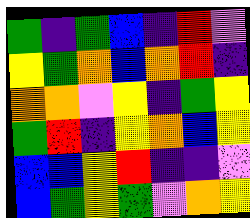[["green", "indigo", "green", "blue", "indigo", "red", "violet"], ["yellow", "green", "orange", "blue", "orange", "red", "indigo"], ["orange", "orange", "violet", "yellow", "indigo", "green", "yellow"], ["green", "red", "indigo", "yellow", "orange", "blue", "yellow"], ["blue", "blue", "yellow", "red", "indigo", "indigo", "violet"], ["blue", "green", "yellow", "green", "violet", "orange", "yellow"]]